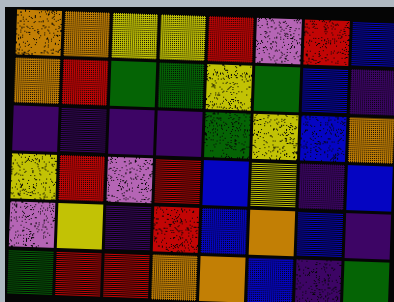[["orange", "orange", "yellow", "yellow", "red", "violet", "red", "blue"], ["orange", "red", "green", "green", "yellow", "green", "blue", "indigo"], ["indigo", "indigo", "indigo", "indigo", "green", "yellow", "blue", "orange"], ["yellow", "red", "violet", "red", "blue", "yellow", "indigo", "blue"], ["violet", "yellow", "indigo", "red", "blue", "orange", "blue", "indigo"], ["green", "red", "red", "orange", "orange", "blue", "indigo", "green"]]